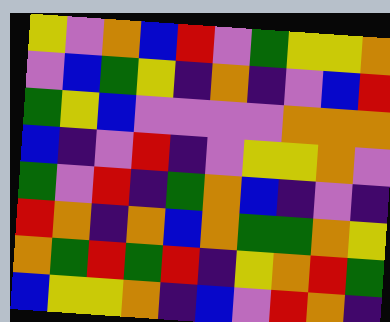[["yellow", "violet", "orange", "blue", "red", "violet", "green", "yellow", "yellow", "orange"], ["violet", "blue", "green", "yellow", "indigo", "orange", "indigo", "violet", "blue", "red"], ["green", "yellow", "blue", "violet", "violet", "violet", "violet", "orange", "orange", "orange"], ["blue", "indigo", "violet", "red", "indigo", "violet", "yellow", "yellow", "orange", "violet"], ["green", "violet", "red", "indigo", "green", "orange", "blue", "indigo", "violet", "indigo"], ["red", "orange", "indigo", "orange", "blue", "orange", "green", "green", "orange", "yellow"], ["orange", "green", "red", "green", "red", "indigo", "yellow", "orange", "red", "green"], ["blue", "yellow", "yellow", "orange", "indigo", "blue", "violet", "red", "orange", "indigo"]]